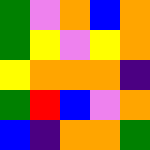[["green", "violet", "orange", "blue", "orange"], ["green", "yellow", "violet", "yellow", "orange"], ["yellow", "orange", "orange", "orange", "indigo"], ["green", "red", "blue", "violet", "orange"], ["blue", "indigo", "orange", "orange", "green"]]